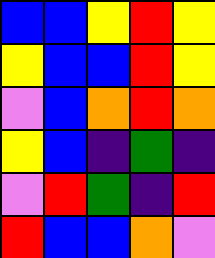[["blue", "blue", "yellow", "red", "yellow"], ["yellow", "blue", "blue", "red", "yellow"], ["violet", "blue", "orange", "red", "orange"], ["yellow", "blue", "indigo", "green", "indigo"], ["violet", "red", "green", "indigo", "red"], ["red", "blue", "blue", "orange", "violet"]]